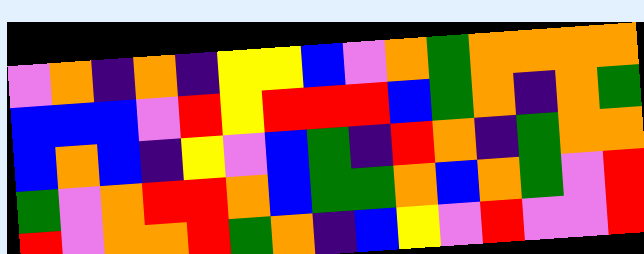[["violet", "orange", "indigo", "orange", "indigo", "yellow", "yellow", "blue", "violet", "orange", "green", "orange", "orange", "orange", "orange"], ["blue", "blue", "blue", "violet", "red", "yellow", "red", "red", "red", "blue", "green", "orange", "indigo", "orange", "green"], ["blue", "orange", "blue", "indigo", "yellow", "violet", "blue", "green", "indigo", "red", "orange", "indigo", "green", "orange", "orange"], ["green", "violet", "orange", "red", "red", "orange", "blue", "green", "green", "orange", "blue", "orange", "green", "violet", "red"], ["red", "violet", "orange", "orange", "red", "green", "orange", "indigo", "blue", "yellow", "violet", "red", "violet", "violet", "red"]]